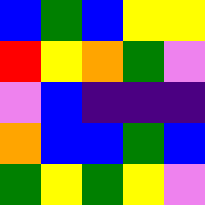[["blue", "green", "blue", "yellow", "yellow"], ["red", "yellow", "orange", "green", "violet"], ["violet", "blue", "indigo", "indigo", "indigo"], ["orange", "blue", "blue", "green", "blue"], ["green", "yellow", "green", "yellow", "violet"]]